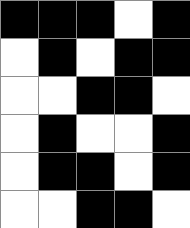[["black", "black", "black", "white", "black"], ["white", "black", "white", "black", "black"], ["white", "white", "black", "black", "white"], ["white", "black", "white", "white", "black"], ["white", "black", "black", "white", "black"], ["white", "white", "black", "black", "white"]]